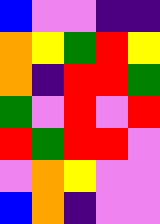[["blue", "violet", "violet", "indigo", "indigo"], ["orange", "yellow", "green", "red", "yellow"], ["orange", "indigo", "red", "red", "green"], ["green", "violet", "red", "violet", "red"], ["red", "green", "red", "red", "violet"], ["violet", "orange", "yellow", "violet", "violet"], ["blue", "orange", "indigo", "violet", "violet"]]